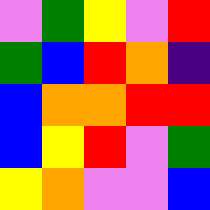[["violet", "green", "yellow", "violet", "red"], ["green", "blue", "red", "orange", "indigo"], ["blue", "orange", "orange", "red", "red"], ["blue", "yellow", "red", "violet", "green"], ["yellow", "orange", "violet", "violet", "blue"]]